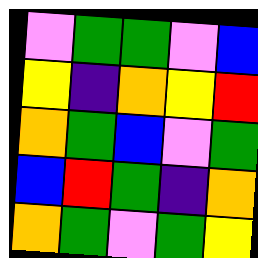[["violet", "green", "green", "violet", "blue"], ["yellow", "indigo", "orange", "yellow", "red"], ["orange", "green", "blue", "violet", "green"], ["blue", "red", "green", "indigo", "orange"], ["orange", "green", "violet", "green", "yellow"]]